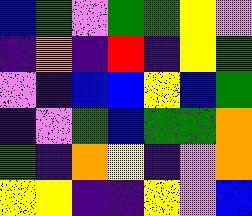[["blue", "green", "violet", "green", "green", "yellow", "violet"], ["indigo", "orange", "indigo", "red", "indigo", "yellow", "green"], ["violet", "indigo", "blue", "blue", "yellow", "blue", "green"], ["indigo", "violet", "green", "blue", "green", "green", "orange"], ["green", "indigo", "orange", "yellow", "indigo", "violet", "orange"], ["yellow", "yellow", "indigo", "indigo", "yellow", "violet", "blue"]]